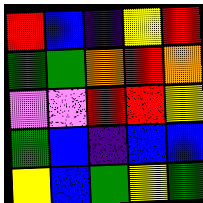[["red", "blue", "indigo", "yellow", "red"], ["green", "green", "orange", "red", "orange"], ["violet", "violet", "red", "red", "yellow"], ["green", "blue", "indigo", "blue", "blue"], ["yellow", "blue", "green", "yellow", "green"]]